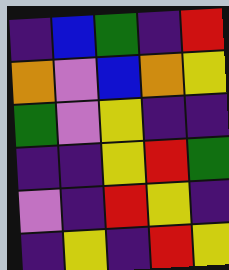[["indigo", "blue", "green", "indigo", "red"], ["orange", "violet", "blue", "orange", "yellow"], ["green", "violet", "yellow", "indigo", "indigo"], ["indigo", "indigo", "yellow", "red", "green"], ["violet", "indigo", "red", "yellow", "indigo"], ["indigo", "yellow", "indigo", "red", "yellow"]]